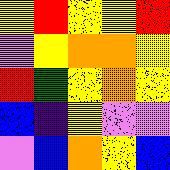[["yellow", "red", "yellow", "yellow", "red"], ["violet", "yellow", "orange", "orange", "yellow"], ["red", "green", "yellow", "orange", "yellow"], ["blue", "indigo", "yellow", "violet", "violet"], ["violet", "blue", "orange", "yellow", "blue"]]